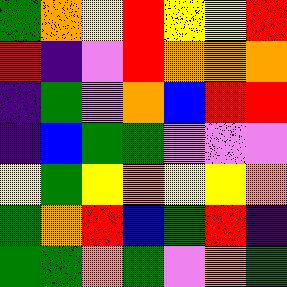[["green", "orange", "yellow", "red", "yellow", "yellow", "red"], ["red", "indigo", "violet", "red", "orange", "orange", "orange"], ["indigo", "green", "violet", "orange", "blue", "red", "red"], ["indigo", "blue", "green", "green", "violet", "violet", "violet"], ["yellow", "green", "yellow", "orange", "yellow", "yellow", "orange"], ["green", "orange", "red", "blue", "green", "red", "indigo"], ["green", "green", "orange", "green", "violet", "orange", "green"]]